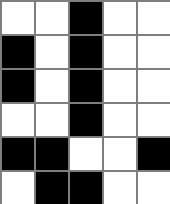[["white", "white", "black", "white", "white"], ["black", "white", "black", "white", "white"], ["black", "white", "black", "white", "white"], ["white", "white", "black", "white", "white"], ["black", "black", "white", "white", "black"], ["white", "black", "black", "white", "white"]]